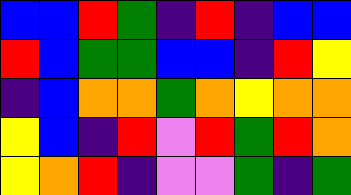[["blue", "blue", "red", "green", "indigo", "red", "indigo", "blue", "blue"], ["red", "blue", "green", "green", "blue", "blue", "indigo", "red", "yellow"], ["indigo", "blue", "orange", "orange", "green", "orange", "yellow", "orange", "orange"], ["yellow", "blue", "indigo", "red", "violet", "red", "green", "red", "orange"], ["yellow", "orange", "red", "indigo", "violet", "violet", "green", "indigo", "green"]]